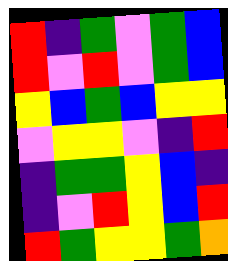[["red", "indigo", "green", "violet", "green", "blue"], ["red", "violet", "red", "violet", "green", "blue"], ["yellow", "blue", "green", "blue", "yellow", "yellow"], ["violet", "yellow", "yellow", "violet", "indigo", "red"], ["indigo", "green", "green", "yellow", "blue", "indigo"], ["indigo", "violet", "red", "yellow", "blue", "red"], ["red", "green", "yellow", "yellow", "green", "orange"]]